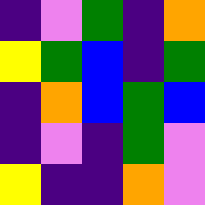[["indigo", "violet", "green", "indigo", "orange"], ["yellow", "green", "blue", "indigo", "green"], ["indigo", "orange", "blue", "green", "blue"], ["indigo", "violet", "indigo", "green", "violet"], ["yellow", "indigo", "indigo", "orange", "violet"]]